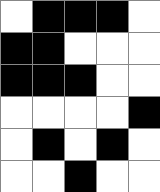[["white", "black", "black", "black", "white"], ["black", "black", "white", "white", "white"], ["black", "black", "black", "white", "white"], ["white", "white", "white", "white", "black"], ["white", "black", "white", "black", "white"], ["white", "white", "black", "white", "white"]]